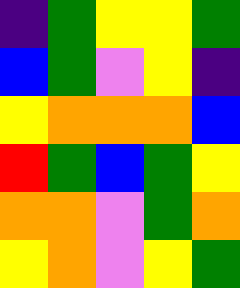[["indigo", "green", "yellow", "yellow", "green"], ["blue", "green", "violet", "yellow", "indigo"], ["yellow", "orange", "orange", "orange", "blue"], ["red", "green", "blue", "green", "yellow"], ["orange", "orange", "violet", "green", "orange"], ["yellow", "orange", "violet", "yellow", "green"]]